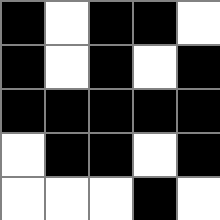[["black", "white", "black", "black", "white"], ["black", "white", "black", "white", "black"], ["black", "black", "black", "black", "black"], ["white", "black", "black", "white", "black"], ["white", "white", "white", "black", "white"]]